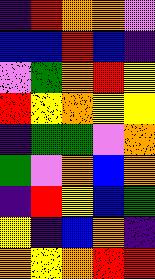[["indigo", "red", "orange", "orange", "violet"], ["blue", "blue", "red", "blue", "indigo"], ["violet", "green", "orange", "red", "yellow"], ["red", "yellow", "orange", "yellow", "yellow"], ["indigo", "green", "green", "violet", "orange"], ["green", "violet", "orange", "blue", "orange"], ["indigo", "red", "yellow", "blue", "green"], ["yellow", "indigo", "blue", "orange", "indigo"], ["orange", "yellow", "orange", "red", "red"]]